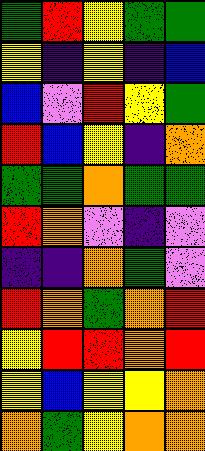[["green", "red", "yellow", "green", "green"], ["yellow", "indigo", "yellow", "indigo", "blue"], ["blue", "violet", "red", "yellow", "green"], ["red", "blue", "yellow", "indigo", "orange"], ["green", "green", "orange", "green", "green"], ["red", "orange", "violet", "indigo", "violet"], ["indigo", "indigo", "orange", "green", "violet"], ["red", "orange", "green", "orange", "red"], ["yellow", "red", "red", "orange", "red"], ["yellow", "blue", "yellow", "yellow", "orange"], ["orange", "green", "yellow", "orange", "orange"]]